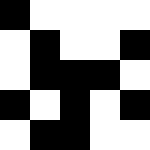[["black", "white", "white", "white", "white"], ["white", "black", "white", "white", "black"], ["white", "black", "black", "black", "white"], ["black", "white", "black", "white", "black"], ["white", "black", "black", "white", "white"]]